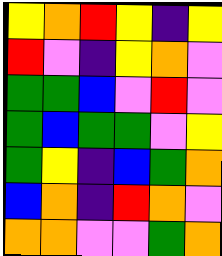[["yellow", "orange", "red", "yellow", "indigo", "yellow"], ["red", "violet", "indigo", "yellow", "orange", "violet"], ["green", "green", "blue", "violet", "red", "violet"], ["green", "blue", "green", "green", "violet", "yellow"], ["green", "yellow", "indigo", "blue", "green", "orange"], ["blue", "orange", "indigo", "red", "orange", "violet"], ["orange", "orange", "violet", "violet", "green", "orange"]]